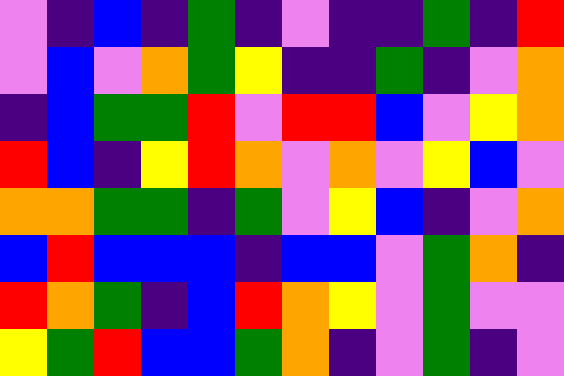[["violet", "indigo", "blue", "indigo", "green", "indigo", "violet", "indigo", "indigo", "green", "indigo", "red"], ["violet", "blue", "violet", "orange", "green", "yellow", "indigo", "indigo", "green", "indigo", "violet", "orange"], ["indigo", "blue", "green", "green", "red", "violet", "red", "red", "blue", "violet", "yellow", "orange"], ["red", "blue", "indigo", "yellow", "red", "orange", "violet", "orange", "violet", "yellow", "blue", "violet"], ["orange", "orange", "green", "green", "indigo", "green", "violet", "yellow", "blue", "indigo", "violet", "orange"], ["blue", "red", "blue", "blue", "blue", "indigo", "blue", "blue", "violet", "green", "orange", "indigo"], ["red", "orange", "green", "indigo", "blue", "red", "orange", "yellow", "violet", "green", "violet", "violet"], ["yellow", "green", "red", "blue", "blue", "green", "orange", "indigo", "violet", "green", "indigo", "violet"]]